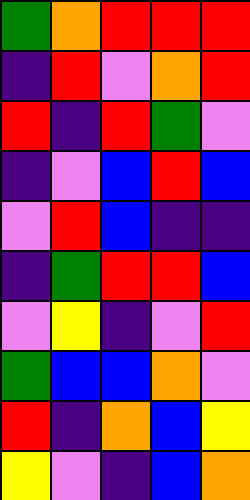[["green", "orange", "red", "red", "red"], ["indigo", "red", "violet", "orange", "red"], ["red", "indigo", "red", "green", "violet"], ["indigo", "violet", "blue", "red", "blue"], ["violet", "red", "blue", "indigo", "indigo"], ["indigo", "green", "red", "red", "blue"], ["violet", "yellow", "indigo", "violet", "red"], ["green", "blue", "blue", "orange", "violet"], ["red", "indigo", "orange", "blue", "yellow"], ["yellow", "violet", "indigo", "blue", "orange"]]